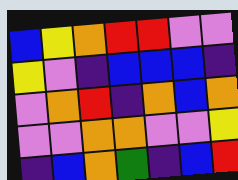[["blue", "yellow", "orange", "red", "red", "violet", "violet"], ["yellow", "violet", "indigo", "blue", "blue", "blue", "indigo"], ["violet", "orange", "red", "indigo", "orange", "blue", "orange"], ["violet", "violet", "orange", "orange", "violet", "violet", "yellow"], ["indigo", "blue", "orange", "green", "indigo", "blue", "red"]]